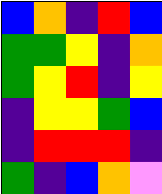[["blue", "orange", "indigo", "red", "blue"], ["green", "green", "yellow", "indigo", "orange"], ["green", "yellow", "red", "indigo", "yellow"], ["indigo", "yellow", "yellow", "green", "blue"], ["indigo", "red", "red", "red", "indigo"], ["green", "indigo", "blue", "orange", "violet"]]